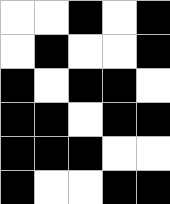[["white", "white", "black", "white", "black"], ["white", "black", "white", "white", "black"], ["black", "white", "black", "black", "white"], ["black", "black", "white", "black", "black"], ["black", "black", "black", "white", "white"], ["black", "white", "white", "black", "black"]]